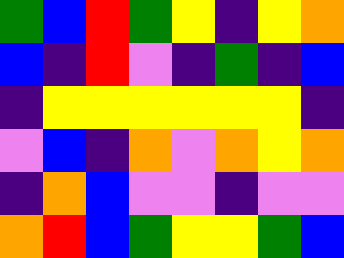[["green", "blue", "red", "green", "yellow", "indigo", "yellow", "orange"], ["blue", "indigo", "red", "violet", "indigo", "green", "indigo", "blue"], ["indigo", "yellow", "yellow", "yellow", "yellow", "yellow", "yellow", "indigo"], ["violet", "blue", "indigo", "orange", "violet", "orange", "yellow", "orange"], ["indigo", "orange", "blue", "violet", "violet", "indigo", "violet", "violet"], ["orange", "red", "blue", "green", "yellow", "yellow", "green", "blue"]]